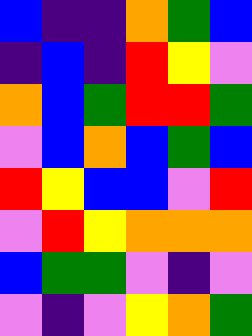[["blue", "indigo", "indigo", "orange", "green", "blue"], ["indigo", "blue", "indigo", "red", "yellow", "violet"], ["orange", "blue", "green", "red", "red", "green"], ["violet", "blue", "orange", "blue", "green", "blue"], ["red", "yellow", "blue", "blue", "violet", "red"], ["violet", "red", "yellow", "orange", "orange", "orange"], ["blue", "green", "green", "violet", "indigo", "violet"], ["violet", "indigo", "violet", "yellow", "orange", "green"]]